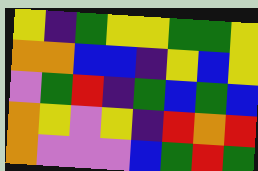[["yellow", "indigo", "green", "yellow", "yellow", "green", "green", "yellow"], ["orange", "orange", "blue", "blue", "indigo", "yellow", "blue", "yellow"], ["violet", "green", "red", "indigo", "green", "blue", "green", "blue"], ["orange", "yellow", "violet", "yellow", "indigo", "red", "orange", "red"], ["orange", "violet", "violet", "violet", "blue", "green", "red", "green"]]